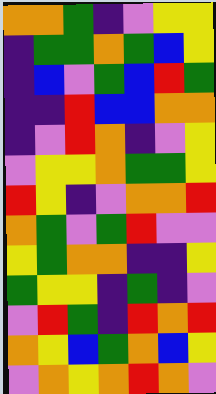[["orange", "orange", "green", "indigo", "violet", "yellow", "yellow"], ["indigo", "green", "green", "orange", "green", "blue", "yellow"], ["indigo", "blue", "violet", "green", "blue", "red", "green"], ["indigo", "indigo", "red", "blue", "blue", "orange", "orange"], ["indigo", "violet", "red", "orange", "indigo", "violet", "yellow"], ["violet", "yellow", "yellow", "orange", "green", "green", "yellow"], ["red", "yellow", "indigo", "violet", "orange", "orange", "red"], ["orange", "green", "violet", "green", "red", "violet", "violet"], ["yellow", "green", "orange", "orange", "indigo", "indigo", "yellow"], ["green", "yellow", "yellow", "indigo", "green", "indigo", "violet"], ["violet", "red", "green", "indigo", "red", "orange", "red"], ["orange", "yellow", "blue", "green", "orange", "blue", "yellow"], ["violet", "orange", "yellow", "orange", "red", "orange", "violet"]]